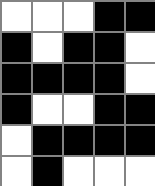[["white", "white", "white", "black", "black"], ["black", "white", "black", "black", "white"], ["black", "black", "black", "black", "white"], ["black", "white", "white", "black", "black"], ["white", "black", "black", "black", "black"], ["white", "black", "white", "white", "white"]]